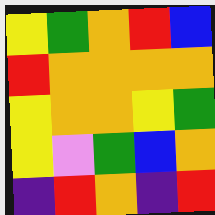[["yellow", "green", "orange", "red", "blue"], ["red", "orange", "orange", "orange", "orange"], ["yellow", "orange", "orange", "yellow", "green"], ["yellow", "violet", "green", "blue", "orange"], ["indigo", "red", "orange", "indigo", "red"]]